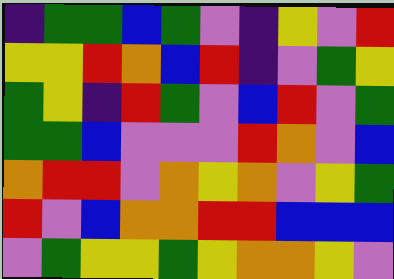[["indigo", "green", "green", "blue", "green", "violet", "indigo", "yellow", "violet", "red"], ["yellow", "yellow", "red", "orange", "blue", "red", "indigo", "violet", "green", "yellow"], ["green", "yellow", "indigo", "red", "green", "violet", "blue", "red", "violet", "green"], ["green", "green", "blue", "violet", "violet", "violet", "red", "orange", "violet", "blue"], ["orange", "red", "red", "violet", "orange", "yellow", "orange", "violet", "yellow", "green"], ["red", "violet", "blue", "orange", "orange", "red", "red", "blue", "blue", "blue"], ["violet", "green", "yellow", "yellow", "green", "yellow", "orange", "orange", "yellow", "violet"]]